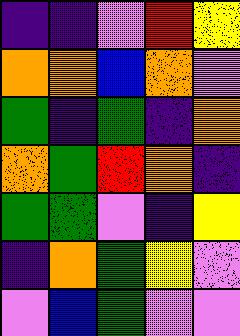[["indigo", "indigo", "violet", "red", "yellow"], ["orange", "orange", "blue", "orange", "violet"], ["green", "indigo", "green", "indigo", "orange"], ["orange", "green", "red", "orange", "indigo"], ["green", "green", "violet", "indigo", "yellow"], ["indigo", "orange", "green", "yellow", "violet"], ["violet", "blue", "green", "violet", "violet"]]